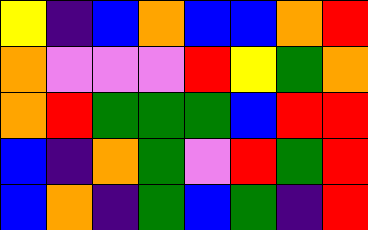[["yellow", "indigo", "blue", "orange", "blue", "blue", "orange", "red"], ["orange", "violet", "violet", "violet", "red", "yellow", "green", "orange"], ["orange", "red", "green", "green", "green", "blue", "red", "red"], ["blue", "indigo", "orange", "green", "violet", "red", "green", "red"], ["blue", "orange", "indigo", "green", "blue", "green", "indigo", "red"]]